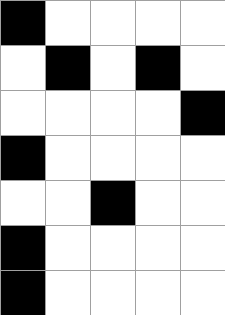[["black", "white", "white", "white", "white"], ["white", "black", "white", "black", "white"], ["white", "white", "white", "white", "black"], ["black", "white", "white", "white", "white"], ["white", "white", "black", "white", "white"], ["black", "white", "white", "white", "white"], ["black", "white", "white", "white", "white"]]